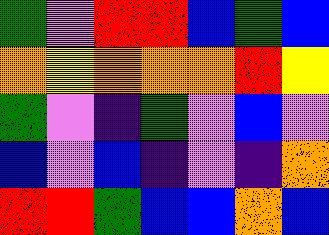[["green", "violet", "red", "red", "blue", "green", "blue"], ["orange", "yellow", "orange", "orange", "orange", "red", "yellow"], ["green", "violet", "indigo", "green", "violet", "blue", "violet"], ["blue", "violet", "blue", "indigo", "violet", "indigo", "orange"], ["red", "red", "green", "blue", "blue", "orange", "blue"]]